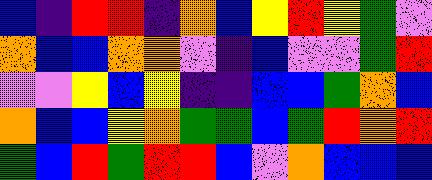[["blue", "indigo", "red", "red", "indigo", "orange", "blue", "yellow", "red", "yellow", "green", "violet"], ["orange", "blue", "blue", "orange", "orange", "violet", "indigo", "blue", "violet", "violet", "green", "red"], ["violet", "violet", "yellow", "blue", "yellow", "indigo", "indigo", "blue", "blue", "green", "orange", "blue"], ["orange", "blue", "blue", "yellow", "orange", "green", "green", "blue", "green", "red", "orange", "red"], ["green", "blue", "red", "green", "red", "red", "blue", "violet", "orange", "blue", "blue", "blue"]]